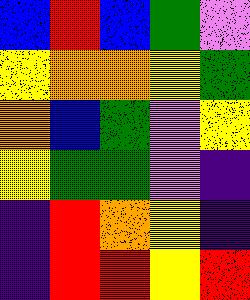[["blue", "red", "blue", "green", "violet"], ["yellow", "orange", "orange", "yellow", "green"], ["orange", "blue", "green", "violet", "yellow"], ["yellow", "green", "green", "violet", "indigo"], ["indigo", "red", "orange", "yellow", "indigo"], ["indigo", "red", "red", "yellow", "red"]]